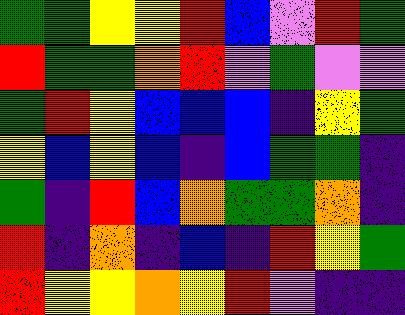[["green", "green", "yellow", "yellow", "red", "blue", "violet", "red", "green"], ["red", "green", "green", "orange", "red", "violet", "green", "violet", "violet"], ["green", "red", "yellow", "blue", "blue", "blue", "indigo", "yellow", "green"], ["yellow", "blue", "yellow", "blue", "indigo", "blue", "green", "green", "indigo"], ["green", "indigo", "red", "blue", "orange", "green", "green", "orange", "indigo"], ["red", "indigo", "orange", "indigo", "blue", "indigo", "red", "yellow", "green"], ["red", "yellow", "yellow", "orange", "yellow", "red", "violet", "indigo", "indigo"]]